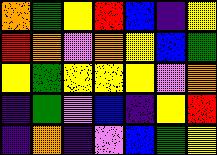[["orange", "green", "yellow", "red", "blue", "indigo", "yellow"], ["red", "orange", "violet", "orange", "yellow", "blue", "green"], ["yellow", "green", "yellow", "yellow", "yellow", "violet", "orange"], ["indigo", "green", "violet", "blue", "indigo", "yellow", "red"], ["indigo", "orange", "indigo", "violet", "blue", "green", "yellow"]]